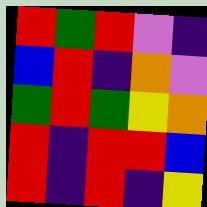[["red", "green", "red", "violet", "indigo"], ["blue", "red", "indigo", "orange", "violet"], ["green", "red", "green", "yellow", "orange"], ["red", "indigo", "red", "red", "blue"], ["red", "indigo", "red", "indigo", "yellow"]]